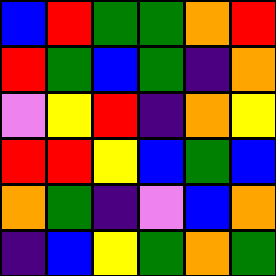[["blue", "red", "green", "green", "orange", "red"], ["red", "green", "blue", "green", "indigo", "orange"], ["violet", "yellow", "red", "indigo", "orange", "yellow"], ["red", "red", "yellow", "blue", "green", "blue"], ["orange", "green", "indigo", "violet", "blue", "orange"], ["indigo", "blue", "yellow", "green", "orange", "green"]]